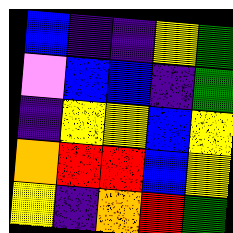[["blue", "indigo", "indigo", "yellow", "green"], ["violet", "blue", "blue", "indigo", "green"], ["indigo", "yellow", "yellow", "blue", "yellow"], ["orange", "red", "red", "blue", "yellow"], ["yellow", "indigo", "orange", "red", "green"]]